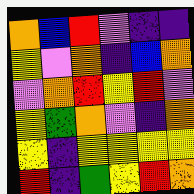[["orange", "blue", "red", "violet", "indigo", "indigo"], ["yellow", "violet", "orange", "indigo", "blue", "orange"], ["violet", "orange", "red", "yellow", "red", "violet"], ["yellow", "green", "orange", "violet", "indigo", "orange"], ["yellow", "indigo", "yellow", "yellow", "yellow", "yellow"], ["red", "indigo", "green", "yellow", "red", "orange"]]